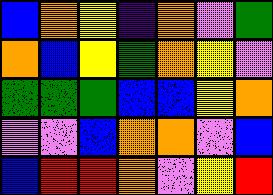[["blue", "orange", "yellow", "indigo", "orange", "violet", "green"], ["orange", "blue", "yellow", "green", "orange", "yellow", "violet"], ["green", "green", "green", "blue", "blue", "yellow", "orange"], ["violet", "violet", "blue", "orange", "orange", "violet", "blue"], ["blue", "red", "red", "orange", "violet", "yellow", "red"]]